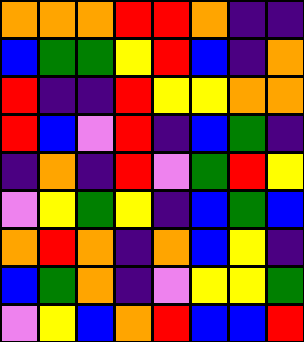[["orange", "orange", "orange", "red", "red", "orange", "indigo", "indigo"], ["blue", "green", "green", "yellow", "red", "blue", "indigo", "orange"], ["red", "indigo", "indigo", "red", "yellow", "yellow", "orange", "orange"], ["red", "blue", "violet", "red", "indigo", "blue", "green", "indigo"], ["indigo", "orange", "indigo", "red", "violet", "green", "red", "yellow"], ["violet", "yellow", "green", "yellow", "indigo", "blue", "green", "blue"], ["orange", "red", "orange", "indigo", "orange", "blue", "yellow", "indigo"], ["blue", "green", "orange", "indigo", "violet", "yellow", "yellow", "green"], ["violet", "yellow", "blue", "orange", "red", "blue", "blue", "red"]]